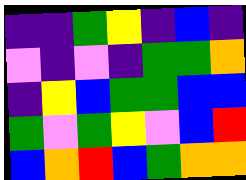[["indigo", "indigo", "green", "yellow", "indigo", "blue", "indigo"], ["violet", "indigo", "violet", "indigo", "green", "green", "orange"], ["indigo", "yellow", "blue", "green", "green", "blue", "blue"], ["green", "violet", "green", "yellow", "violet", "blue", "red"], ["blue", "orange", "red", "blue", "green", "orange", "orange"]]